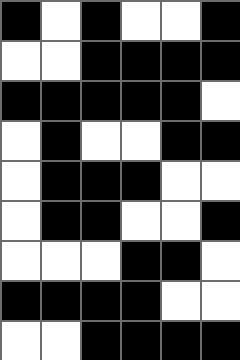[["black", "white", "black", "white", "white", "black"], ["white", "white", "black", "black", "black", "black"], ["black", "black", "black", "black", "black", "white"], ["white", "black", "white", "white", "black", "black"], ["white", "black", "black", "black", "white", "white"], ["white", "black", "black", "white", "white", "black"], ["white", "white", "white", "black", "black", "white"], ["black", "black", "black", "black", "white", "white"], ["white", "white", "black", "black", "black", "black"]]